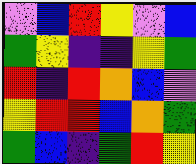[["violet", "blue", "red", "yellow", "violet", "blue"], ["green", "yellow", "indigo", "indigo", "yellow", "green"], ["red", "indigo", "red", "orange", "blue", "violet"], ["yellow", "red", "red", "blue", "orange", "green"], ["green", "blue", "indigo", "green", "red", "yellow"]]